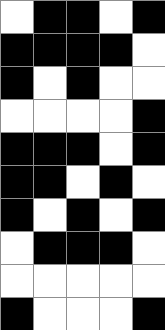[["white", "black", "black", "white", "black"], ["black", "black", "black", "black", "white"], ["black", "white", "black", "white", "white"], ["white", "white", "white", "white", "black"], ["black", "black", "black", "white", "black"], ["black", "black", "white", "black", "white"], ["black", "white", "black", "white", "black"], ["white", "black", "black", "black", "white"], ["white", "white", "white", "white", "white"], ["black", "white", "white", "white", "black"]]